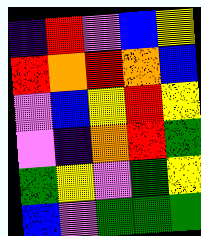[["indigo", "red", "violet", "blue", "yellow"], ["red", "orange", "red", "orange", "blue"], ["violet", "blue", "yellow", "red", "yellow"], ["violet", "indigo", "orange", "red", "green"], ["green", "yellow", "violet", "green", "yellow"], ["blue", "violet", "green", "green", "green"]]